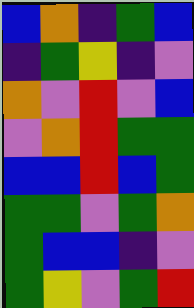[["blue", "orange", "indigo", "green", "blue"], ["indigo", "green", "yellow", "indigo", "violet"], ["orange", "violet", "red", "violet", "blue"], ["violet", "orange", "red", "green", "green"], ["blue", "blue", "red", "blue", "green"], ["green", "green", "violet", "green", "orange"], ["green", "blue", "blue", "indigo", "violet"], ["green", "yellow", "violet", "green", "red"]]